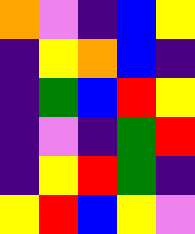[["orange", "violet", "indigo", "blue", "yellow"], ["indigo", "yellow", "orange", "blue", "indigo"], ["indigo", "green", "blue", "red", "yellow"], ["indigo", "violet", "indigo", "green", "red"], ["indigo", "yellow", "red", "green", "indigo"], ["yellow", "red", "blue", "yellow", "violet"]]